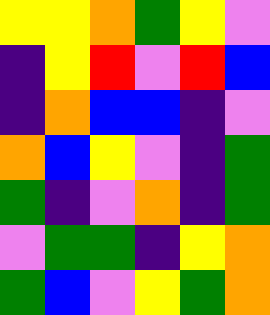[["yellow", "yellow", "orange", "green", "yellow", "violet"], ["indigo", "yellow", "red", "violet", "red", "blue"], ["indigo", "orange", "blue", "blue", "indigo", "violet"], ["orange", "blue", "yellow", "violet", "indigo", "green"], ["green", "indigo", "violet", "orange", "indigo", "green"], ["violet", "green", "green", "indigo", "yellow", "orange"], ["green", "blue", "violet", "yellow", "green", "orange"]]